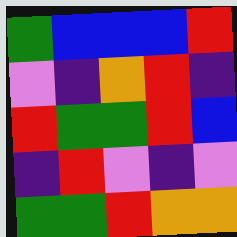[["green", "blue", "blue", "blue", "red"], ["violet", "indigo", "orange", "red", "indigo"], ["red", "green", "green", "red", "blue"], ["indigo", "red", "violet", "indigo", "violet"], ["green", "green", "red", "orange", "orange"]]